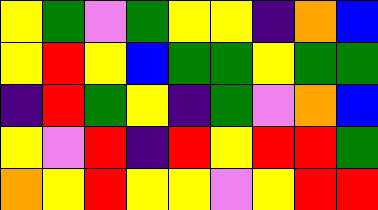[["yellow", "green", "violet", "green", "yellow", "yellow", "indigo", "orange", "blue"], ["yellow", "red", "yellow", "blue", "green", "green", "yellow", "green", "green"], ["indigo", "red", "green", "yellow", "indigo", "green", "violet", "orange", "blue"], ["yellow", "violet", "red", "indigo", "red", "yellow", "red", "red", "green"], ["orange", "yellow", "red", "yellow", "yellow", "violet", "yellow", "red", "red"]]